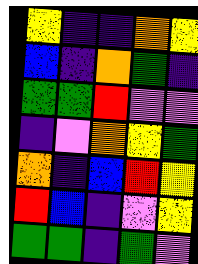[["yellow", "indigo", "indigo", "orange", "yellow"], ["blue", "indigo", "orange", "green", "indigo"], ["green", "green", "red", "violet", "violet"], ["indigo", "violet", "orange", "yellow", "green"], ["orange", "indigo", "blue", "red", "yellow"], ["red", "blue", "indigo", "violet", "yellow"], ["green", "green", "indigo", "green", "violet"]]